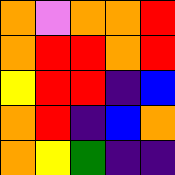[["orange", "violet", "orange", "orange", "red"], ["orange", "red", "red", "orange", "red"], ["yellow", "red", "red", "indigo", "blue"], ["orange", "red", "indigo", "blue", "orange"], ["orange", "yellow", "green", "indigo", "indigo"]]